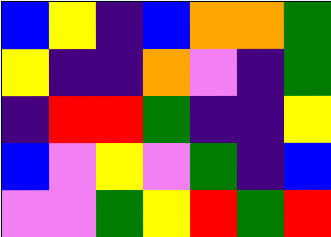[["blue", "yellow", "indigo", "blue", "orange", "orange", "green"], ["yellow", "indigo", "indigo", "orange", "violet", "indigo", "green"], ["indigo", "red", "red", "green", "indigo", "indigo", "yellow"], ["blue", "violet", "yellow", "violet", "green", "indigo", "blue"], ["violet", "violet", "green", "yellow", "red", "green", "red"]]